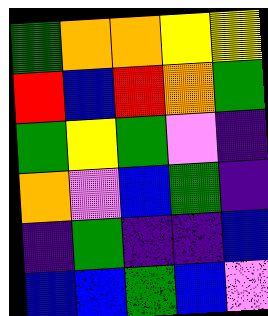[["green", "orange", "orange", "yellow", "yellow"], ["red", "blue", "red", "orange", "green"], ["green", "yellow", "green", "violet", "indigo"], ["orange", "violet", "blue", "green", "indigo"], ["indigo", "green", "indigo", "indigo", "blue"], ["blue", "blue", "green", "blue", "violet"]]